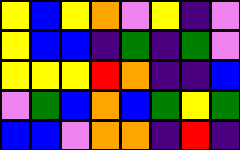[["yellow", "blue", "yellow", "orange", "violet", "yellow", "indigo", "violet"], ["yellow", "blue", "blue", "indigo", "green", "indigo", "green", "violet"], ["yellow", "yellow", "yellow", "red", "orange", "indigo", "indigo", "blue"], ["violet", "green", "blue", "orange", "blue", "green", "yellow", "green"], ["blue", "blue", "violet", "orange", "orange", "indigo", "red", "indigo"]]